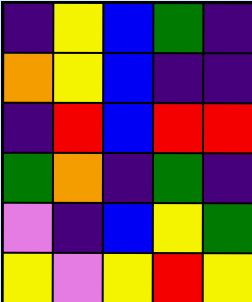[["indigo", "yellow", "blue", "green", "indigo"], ["orange", "yellow", "blue", "indigo", "indigo"], ["indigo", "red", "blue", "red", "red"], ["green", "orange", "indigo", "green", "indigo"], ["violet", "indigo", "blue", "yellow", "green"], ["yellow", "violet", "yellow", "red", "yellow"]]